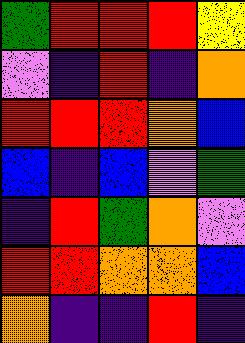[["green", "red", "red", "red", "yellow"], ["violet", "indigo", "red", "indigo", "orange"], ["red", "red", "red", "orange", "blue"], ["blue", "indigo", "blue", "violet", "green"], ["indigo", "red", "green", "orange", "violet"], ["red", "red", "orange", "orange", "blue"], ["orange", "indigo", "indigo", "red", "indigo"]]